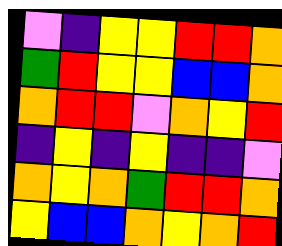[["violet", "indigo", "yellow", "yellow", "red", "red", "orange"], ["green", "red", "yellow", "yellow", "blue", "blue", "orange"], ["orange", "red", "red", "violet", "orange", "yellow", "red"], ["indigo", "yellow", "indigo", "yellow", "indigo", "indigo", "violet"], ["orange", "yellow", "orange", "green", "red", "red", "orange"], ["yellow", "blue", "blue", "orange", "yellow", "orange", "red"]]